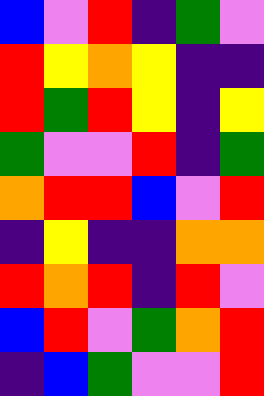[["blue", "violet", "red", "indigo", "green", "violet"], ["red", "yellow", "orange", "yellow", "indigo", "indigo"], ["red", "green", "red", "yellow", "indigo", "yellow"], ["green", "violet", "violet", "red", "indigo", "green"], ["orange", "red", "red", "blue", "violet", "red"], ["indigo", "yellow", "indigo", "indigo", "orange", "orange"], ["red", "orange", "red", "indigo", "red", "violet"], ["blue", "red", "violet", "green", "orange", "red"], ["indigo", "blue", "green", "violet", "violet", "red"]]